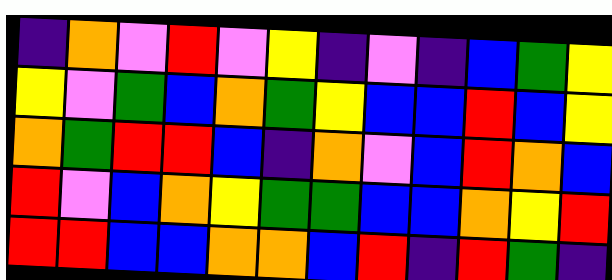[["indigo", "orange", "violet", "red", "violet", "yellow", "indigo", "violet", "indigo", "blue", "green", "yellow"], ["yellow", "violet", "green", "blue", "orange", "green", "yellow", "blue", "blue", "red", "blue", "yellow"], ["orange", "green", "red", "red", "blue", "indigo", "orange", "violet", "blue", "red", "orange", "blue"], ["red", "violet", "blue", "orange", "yellow", "green", "green", "blue", "blue", "orange", "yellow", "red"], ["red", "red", "blue", "blue", "orange", "orange", "blue", "red", "indigo", "red", "green", "indigo"]]